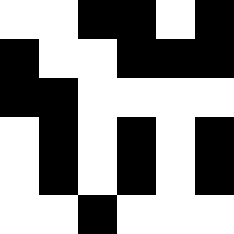[["white", "white", "black", "black", "white", "black"], ["black", "white", "white", "black", "black", "black"], ["black", "black", "white", "white", "white", "white"], ["white", "black", "white", "black", "white", "black"], ["white", "black", "white", "black", "white", "black"], ["white", "white", "black", "white", "white", "white"]]